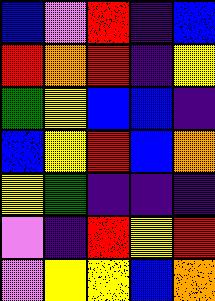[["blue", "violet", "red", "indigo", "blue"], ["red", "orange", "red", "indigo", "yellow"], ["green", "yellow", "blue", "blue", "indigo"], ["blue", "yellow", "red", "blue", "orange"], ["yellow", "green", "indigo", "indigo", "indigo"], ["violet", "indigo", "red", "yellow", "red"], ["violet", "yellow", "yellow", "blue", "orange"]]